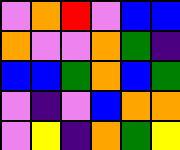[["violet", "orange", "red", "violet", "blue", "blue"], ["orange", "violet", "violet", "orange", "green", "indigo"], ["blue", "blue", "green", "orange", "blue", "green"], ["violet", "indigo", "violet", "blue", "orange", "orange"], ["violet", "yellow", "indigo", "orange", "green", "yellow"]]